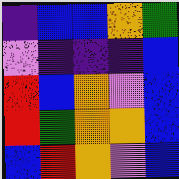[["indigo", "blue", "blue", "orange", "green"], ["violet", "indigo", "indigo", "indigo", "blue"], ["red", "blue", "orange", "violet", "blue"], ["red", "green", "orange", "orange", "blue"], ["blue", "red", "orange", "violet", "blue"]]